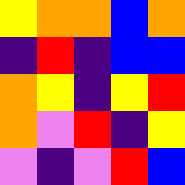[["yellow", "orange", "orange", "blue", "orange"], ["indigo", "red", "indigo", "blue", "blue"], ["orange", "yellow", "indigo", "yellow", "red"], ["orange", "violet", "red", "indigo", "yellow"], ["violet", "indigo", "violet", "red", "blue"]]